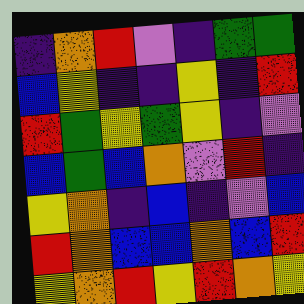[["indigo", "orange", "red", "violet", "indigo", "green", "green"], ["blue", "yellow", "indigo", "indigo", "yellow", "indigo", "red"], ["red", "green", "yellow", "green", "yellow", "indigo", "violet"], ["blue", "green", "blue", "orange", "violet", "red", "indigo"], ["yellow", "orange", "indigo", "blue", "indigo", "violet", "blue"], ["red", "orange", "blue", "blue", "orange", "blue", "red"], ["yellow", "orange", "red", "yellow", "red", "orange", "yellow"]]